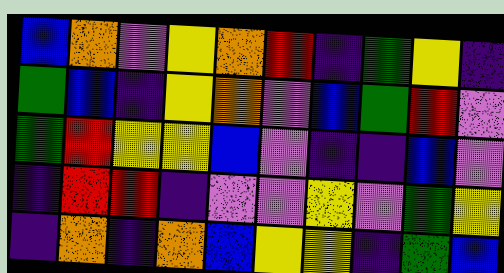[["blue", "orange", "violet", "yellow", "orange", "red", "indigo", "green", "yellow", "indigo"], ["green", "blue", "indigo", "yellow", "orange", "violet", "blue", "green", "red", "violet"], ["green", "red", "yellow", "yellow", "blue", "violet", "indigo", "indigo", "blue", "violet"], ["indigo", "red", "red", "indigo", "violet", "violet", "yellow", "violet", "green", "yellow"], ["indigo", "orange", "indigo", "orange", "blue", "yellow", "yellow", "indigo", "green", "blue"]]